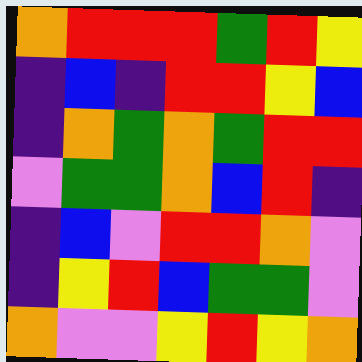[["orange", "red", "red", "red", "green", "red", "yellow"], ["indigo", "blue", "indigo", "red", "red", "yellow", "blue"], ["indigo", "orange", "green", "orange", "green", "red", "red"], ["violet", "green", "green", "orange", "blue", "red", "indigo"], ["indigo", "blue", "violet", "red", "red", "orange", "violet"], ["indigo", "yellow", "red", "blue", "green", "green", "violet"], ["orange", "violet", "violet", "yellow", "red", "yellow", "orange"]]